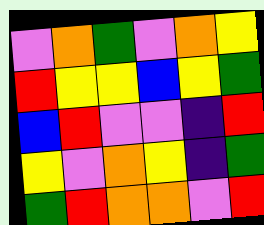[["violet", "orange", "green", "violet", "orange", "yellow"], ["red", "yellow", "yellow", "blue", "yellow", "green"], ["blue", "red", "violet", "violet", "indigo", "red"], ["yellow", "violet", "orange", "yellow", "indigo", "green"], ["green", "red", "orange", "orange", "violet", "red"]]